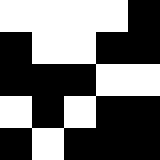[["white", "white", "white", "white", "black"], ["black", "white", "white", "black", "black"], ["black", "black", "black", "white", "white"], ["white", "black", "white", "black", "black"], ["black", "white", "black", "black", "black"]]